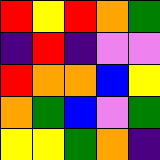[["red", "yellow", "red", "orange", "green"], ["indigo", "red", "indigo", "violet", "violet"], ["red", "orange", "orange", "blue", "yellow"], ["orange", "green", "blue", "violet", "green"], ["yellow", "yellow", "green", "orange", "indigo"]]